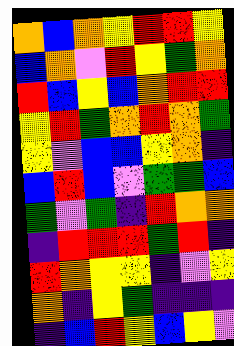[["orange", "blue", "orange", "yellow", "red", "red", "yellow"], ["blue", "orange", "violet", "red", "yellow", "green", "orange"], ["red", "blue", "yellow", "blue", "orange", "red", "red"], ["yellow", "red", "green", "orange", "red", "orange", "green"], ["yellow", "violet", "blue", "blue", "yellow", "orange", "indigo"], ["blue", "red", "blue", "violet", "green", "green", "blue"], ["green", "violet", "green", "indigo", "red", "orange", "orange"], ["indigo", "red", "red", "red", "green", "red", "indigo"], ["red", "orange", "yellow", "yellow", "indigo", "violet", "yellow"], ["orange", "indigo", "yellow", "green", "indigo", "indigo", "indigo"], ["indigo", "blue", "red", "yellow", "blue", "yellow", "violet"]]